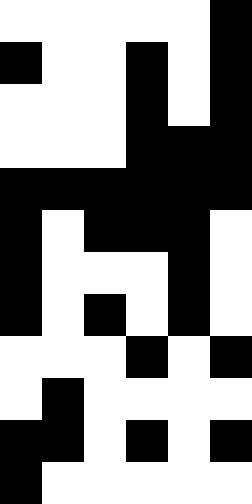[["white", "white", "white", "white", "white", "black"], ["black", "white", "white", "black", "white", "black"], ["white", "white", "white", "black", "white", "black"], ["white", "white", "white", "black", "black", "black"], ["black", "black", "black", "black", "black", "black"], ["black", "white", "black", "black", "black", "white"], ["black", "white", "white", "white", "black", "white"], ["black", "white", "black", "white", "black", "white"], ["white", "white", "white", "black", "white", "black"], ["white", "black", "white", "white", "white", "white"], ["black", "black", "white", "black", "white", "black"], ["black", "white", "white", "white", "white", "white"]]